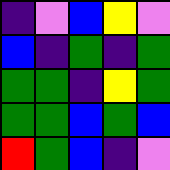[["indigo", "violet", "blue", "yellow", "violet"], ["blue", "indigo", "green", "indigo", "green"], ["green", "green", "indigo", "yellow", "green"], ["green", "green", "blue", "green", "blue"], ["red", "green", "blue", "indigo", "violet"]]